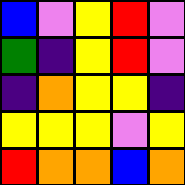[["blue", "violet", "yellow", "red", "violet"], ["green", "indigo", "yellow", "red", "violet"], ["indigo", "orange", "yellow", "yellow", "indigo"], ["yellow", "yellow", "yellow", "violet", "yellow"], ["red", "orange", "orange", "blue", "orange"]]